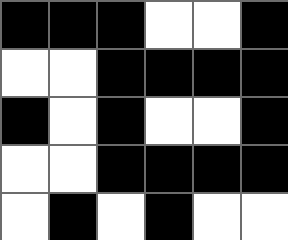[["black", "black", "black", "white", "white", "black"], ["white", "white", "black", "black", "black", "black"], ["black", "white", "black", "white", "white", "black"], ["white", "white", "black", "black", "black", "black"], ["white", "black", "white", "black", "white", "white"]]